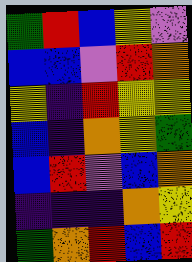[["green", "red", "blue", "yellow", "violet"], ["blue", "blue", "violet", "red", "orange"], ["yellow", "indigo", "red", "yellow", "yellow"], ["blue", "indigo", "orange", "yellow", "green"], ["blue", "red", "violet", "blue", "orange"], ["indigo", "indigo", "indigo", "orange", "yellow"], ["green", "orange", "red", "blue", "red"]]